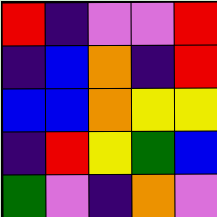[["red", "indigo", "violet", "violet", "red"], ["indigo", "blue", "orange", "indigo", "red"], ["blue", "blue", "orange", "yellow", "yellow"], ["indigo", "red", "yellow", "green", "blue"], ["green", "violet", "indigo", "orange", "violet"]]